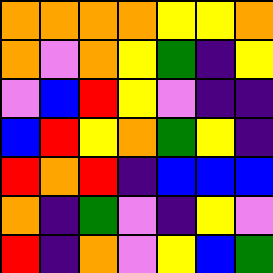[["orange", "orange", "orange", "orange", "yellow", "yellow", "orange"], ["orange", "violet", "orange", "yellow", "green", "indigo", "yellow"], ["violet", "blue", "red", "yellow", "violet", "indigo", "indigo"], ["blue", "red", "yellow", "orange", "green", "yellow", "indigo"], ["red", "orange", "red", "indigo", "blue", "blue", "blue"], ["orange", "indigo", "green", "violet", "indigo", "yellow", "violet"], ["red", "indigo", "orange", "violet", "yellow", "blue", "green"]]